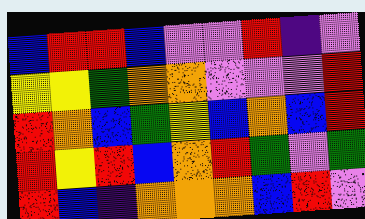[["blue", "red", "red", "blue", "violet", "violet", "red", "indigo", "violet"], ["yellow", "yellow", "green", "orange", "orange", "violet", "violet", "violet", "red"], ["red", "orange", "blue", "green", "yellow", "blue", "orange", "blue", "red"], ["red", "yellow", "red", "blue", "orange", "red", "green", "violet", "green"], ["red", "blue", "indigo", "orange", "orange", "orange", "blue", "red", "violet"]]